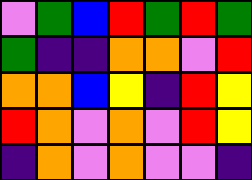[["violet", "green", "blue", "red", "green", "red", "green"], ["green", "indigo", "indigo", "orange", "orange", "violet", "red"], ["orange", "orange", "blue", "yellow", "indigo", "red", "yellow"], ["red", "orange", "violet", "orange", "violet", "red", "yellow"], ["indigo", "orange", "violet", "orange", "violet", "violet", "indigo"]]